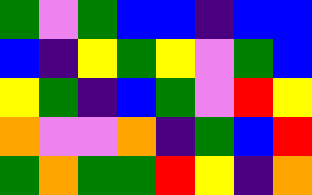[["green", "violet", "green", "blue", "blue", "indigo", "blue", "blue"], ["blue", "indigo", "yellow", "green", "yellow", "violet", "green", "blue"], ["yellow", "green", "indigo", "blue", "green", "violet", "red", "yellow"], ["orange", "violet", "violet", "orange", "indigo", "green", "blue", "red"], ["green", "orange", "green", "green", "red", "yellow", "indigo", "orange"]]